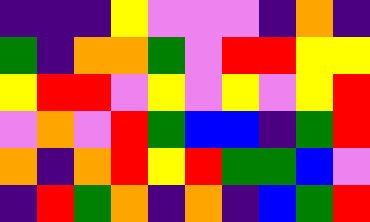[["indigo", "indigo", "indigo", "yellow", "violet", "violet", "violet", "indigo", "orange", "indigo"], ["green", "indigo", "orange", "orange", "green", "violet", "red", "red", "yellow", "yellow"], ["yellow", "red", "red", "violet", "yellow", "violet", "yellow", "violet", "yellow", "red"], ["violet", "orange", "violet", "red", "green", "blue", "blue", "indigo", "green", "red"], ["orange", "indigo", "orange", "red", "yellow", "red", "green", "green", "blue", "violet"], ["indigo", "red", "green", "orange", "indigo", "orange", "indigo", "blue", "green", "red"]]